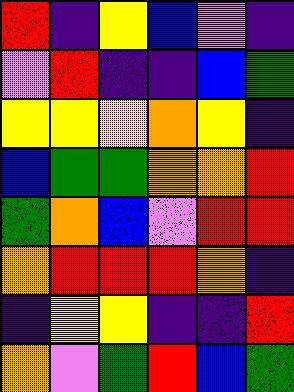[["red", "indigo", "yellow", "blue", "violet", "indigo"], ["violet", "red", "indigo", "indigo", "blue", "green"], ["yellow", "yellow", "yellow", "orange", "yellow", "indigo"], ["blue", "green", "green", "orange", "orange", "red"], ["green", "orange", "blue", "violet", "red", "red"], ["orange", "red", "red", "red", "orange", "indigo"], ["indigo", "yellow", "yellow", "indigo", "indigo", "red"], ["orange", "violet", "green", "red", "blue", "green"]]